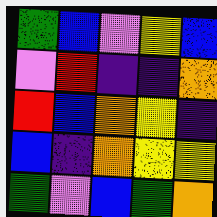[["green", "blue", "violet", "yellow", "blue"], ["violet", "red", "indigo", "indigo", "orange"], ["red", "blue", "orange", "yellow", "indigo"], ["blue", "indigo", "orange", "yellow", "yellow"], ["green", "violet", "blue", "green", "orange"]]